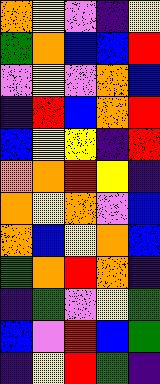[["orange", "yellow", "violet", "indigo", "yellow"], ["green", "orange", "blue", "blue", "red"], ["violet", "yellow", "violet", "orange", "blue"], ["indigo", "red", "blue", "orange", "red"], ["blue", "yellow", "yellow", "indigo", "red"], ["orange", "orange", "red", "yellow", "indigo"], ["orange", "yellow", "orange", "violet", "blue"], ["orange", "blue", "yellow", "orange", "blue"], ["green", "orange", "red", "orange", "indigo"], ["indigo", "green", "violet", "yellow", "green"], ["blue", "violet", "red", "blue", "green"], ["indigo", "yellow", "red", "green", "indigo"]]